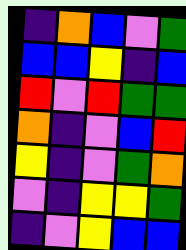[["indigo", "orange", "blue", "violet", "green"], ["blue", "blue", "yellow", "indigo", "blue"], ["red", "violet", "red", "green", "green"], ["orange", "indigo", "violet", "blue", "red"], ["yellow", "indigo", "violet", "green", "orange"], ["violet", "indigo", "yellow", "yellow", "green"], ["indigo", "violet", "yellow", "blue", "blue"]]